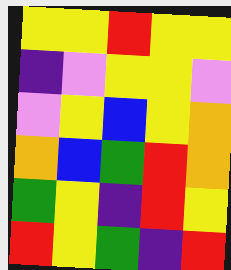[["yellow", "yellow", "red", "yellow", "yellow"], ["indigo", "violet", "yellow", "yellow", "violet"], ["violet", "yellow", "blue", "yellow", "orange"], ["orange", "blue", "green", "red", "orange"], ["green", "yellow", "indigo", "red", "yellow"], ["red", "yellow", "green", "indigo", "red"]]